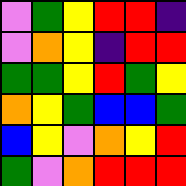[["violet", "green", "yellow", "red", "red", "indigo"], ["violet", "orange", "yellow", "indigo", "red", "red"], ["green", "green", "yellow", "red", "green", "yellow"], ["orange", "yellow", "green", "blue", "blue", "green"], ["blue", "yellow", "violet", "orange", "yellow", "red"], ["green", "violet", "orange", "red", "red", "red"]]